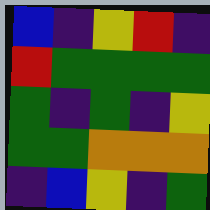[["blue", "indigo", "yellow", "red", "indigo"], ["red", "green", "green", "green", "green"], ["green", "indigo", "green", "indigo", "yellow"], ["green", "green", "orange", "orange", "orange"], ["indigo", "blue", "yellow", "indigo", "green"]]